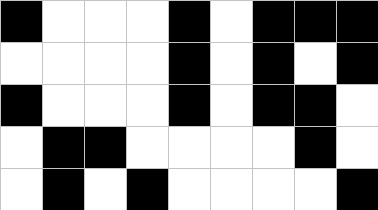[["black", "white", "white", "white", "black", "white", "black", "black", "black"], ["white", "white", "white", "white", "black", "white", "black", "white", "black"], ["black", "white", "white", "white", "black", "white", "black", "black", "white"], ["white", "black", "black", "white", "white", "white", "white", "black", "white"], ["white", "black", "white", "black", "white", "white", "white", "white", "black"]]